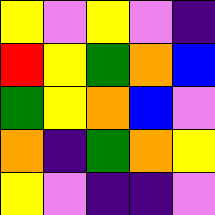[["yellow", "violet", "yellow", "violet", "indigo"], ["red", "yellow", "green", "orange", "blue"], ["green", "yellow", "orange", "blue", "violet"], ["orange", "indigo", "green", "orange", "yellow"], ["yellow", "violet", "indigo", "indigo", "violet"]]